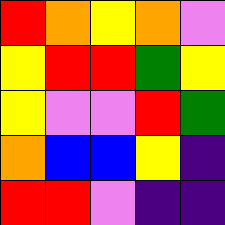[["red", "orange", "yellow", "orange", "violet"], ["yellow", "red", "red", "green", "yellow"], ["yellow", "violet", "violet", "red", "green"], ["orange", "blue", "blue", "yellow", "indigo"], ["red", "red", "violet", "indigo", "indigo"]]